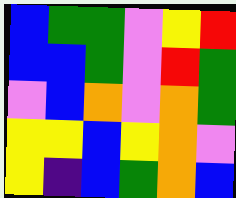[["blue", "green", "green", "violet", "yellow", "red"], ["blue", "blue", "green", "violet", "red", "green"], ["violet", "blue", "orange", "violet", "orange", "green"], ["yellow", "yellow", "blue", "yellow", "orange", "violet"], ["yellow", "indigo", "blue", "green", "orange", "blue"]]